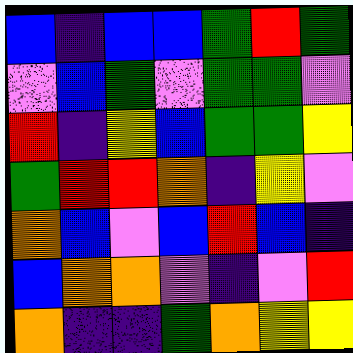[["blue", "indigo", "blue", "blue", "green", "red", "green"], ["violet", "blue", "green", "violet", "green", "green", "violet"], ["red", "indigo", "yellow", "blue", "green", "green", "yellow"], ["green", "red", "red", "orange", "indigo", "yellow", "violet"], ["orange", "blue", "violet", "blue", "red", "blue", "indigo"], ["blue", "orange", "orange", "violet", "indigo", "violet", "red"], ["orange", "indigo", "indigo", "green", "orange", "yellow", "yellow"]]